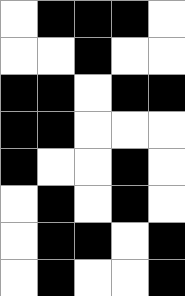[["white", "black", "black", "black", "white"], ["white", "white", "black", "white", "white"], ["black", "black", "white", "black", "black"], ["black", "black", "white", "white", "white"], ["black", "white", "white", "black", "white"], ["white", "black", "white", "black", "white"], ["white", "black", "black", "white", "black"], ["white", "black", "white", "white", "black"]]